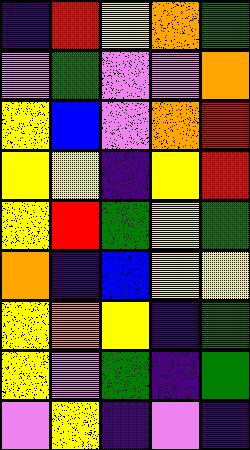[["indigo", "red", "yellow", "orange", "green"], ["violet", "green", "violet", "violet", "orange"], ["yellow", "blue", "violet", "orange", "red"], ["yellow", "yellow", "indigo", "yellow", "red"], ["yellow", "red", "green", "yellow", "green"], ["orange", "indigo", "blue", "yellow", "yellow"], ["yellow", "orange", "yellow", "indigo", "green"], ["yellow", "violet", "green", "indigo", "green"], ["violet", "yellow", "indigo", "violet", "indigo"]]